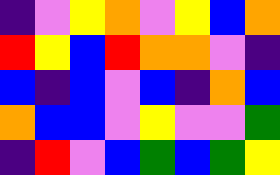[["indigo", "violet", "yellow", "orange", "violet", "yellow", "blue", "orange"], ["red", "yellow", "blue", "red", "orange", "orange", "violet", "indigo"], ["blue", "indigo", "blue", "violet", "blue", "indigo", "orange", "blue"], ["orange", "blue", "blue", "violet", "yellow", "violet", "violet", "green"], ["indigo", "red", "violet", "blue", "green", "blue", "green", "yellow"]]